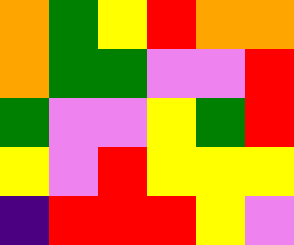[["orange", "green", "yellow", "red", "orange", "orange"], ["orange", "green", "green", "violet", "violet", "red"], ["green", "violet", "violet", "yellow", "green", "red"], ["yellow", "violet", "red", "yellow", "yellow", "yellow"], ["indigo", "red", "red", "red", "yellow", "violet"]]